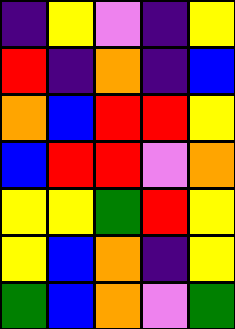[["indigo", "yellow", "violet", "indigo", "yellow"], ["red", "indigo", "orange", "indigo", "blue"], ["orange", "blue", "red", "red", "yellow"], ["blue", "red", "red", "violet", "orange"], ["yellow", "yellow", "green", "red", "yellow"], ["yellow", "blue", "orange", "indigo", "yellow"], ["green", "blue", "orange", "violet", "green"]]